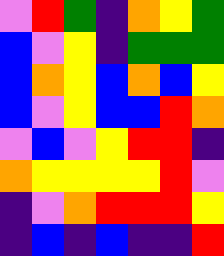[["violet", "red", "green", "indigo", "orange", "yellow", "green"], ["blue", "violet", "yellow", "indigo", "green", "green", "green"], ["blue", "orange", "yellow", "blue", "orange", "blue", "yellow"], ["blue", "violet", "yellow", "blue", "blue", "red", "orange"], ["violet", "blue", "violet", "yellow", "red", "red", "indigo"], ["orange", "yellow", "yellow", "yellow", "yellow", "red", "violet"], ["indigo", "violet", "orange", "red", "red", "red", "yellow"], ["indigo", "blue", "indigo", "blue", "indigo", "indigo", "red"]]